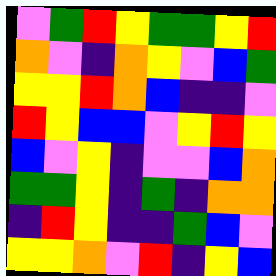[["violet", "green", "red", "yellow", "green", "green", "yellow", "red"], ["orange", "violet", "indigo", "orange", "yellow", "violet", "blue", "green"], ["yellow", "yellow", "red", "orange", "blue", "indigo", "indigo", "violet"], ["red", "yellow", "blue", "blue", "violet", "yellow", "red", "yellow"], ["blue", "violet", "yellow", "indigo", "violet", "violet", "blue", "orange"], ["green", "green", "yellow", "indigo", "green", "indigo", "orange", "orange"], ["indigo", "red", "yellow", "indigo", "indigo", "green", "blue", "violet"], ["yellow", "yellow", "orange", "violet", "red", "indigo", "yellow", "blue"]]